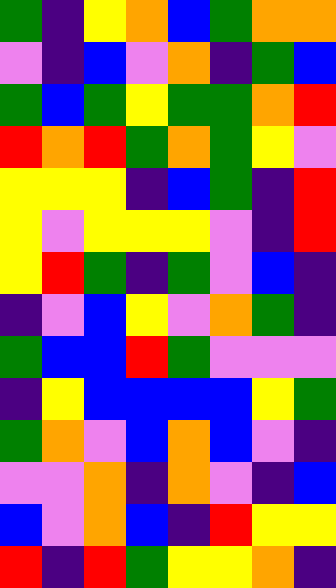[["green", "indigo", "yellow", "orange", "blue", "green", "orange", "orange"], ["violet", "indigo", "blue", "violet", "orange", "indigo", "green", "blue"], ["green", "blue", "green", "yellow", "green", "green", "orange", "red"], ["red", "orange", "red", "green", "orange", "green", "yellow", "violet"], ["yellow", "yellow", "yellow", "indigo", "blue", "green", "indigo", "red"], ["yellow", "violet", "yellow", "yellow", "yellow", "violet", "indigo", "red"], ["yellow", "red", "green", "indigo", "green", "violet", "blue", "indigo"], ["indigo", "violet", "blue", "yellow", "violet", "orange", "green", "indigo"], ["green", "blue", "blue", "red", "green", "violet", "violet", "violet"], ["indigo", "yellow", "blue", "blue", "blue", "blue", "yellow", "green"], ["green", "orange", "violet", "blue", "orange", "blue", "violet", "indigo"], ["violet", "violet", "orange", "indigo", "orange", "violet", "indigo", "blue"], ["blue", "violet", "orange", "blue", "indigo", "red", "yellow", "yellow"], ["red", "indigo", "red", "green", "yellow", "yellow", "orange", "indigo"]]